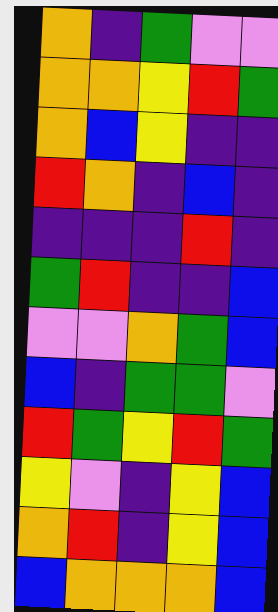[["orange", "indigo", "green", "violet", "violet"], ["orange", "orange", "yellow", "red", "green"], ["orange", "blue", "yellow", "indigo", "indigo"], ["red", "orange", "indigo", "blue", "indigo"], ["indigo", "indigo", "indigo", "red", "indigo"], ["green", "red", "indigo", "indigo", "blue"], ["violet", "violet", "orange", "green", "blue"], ["blue", "indigo", "green", "green", "violet"], ["red", "green", "yellow", "red", "green"], ["yellow", "violet", "indigo", "yellow", "blue"], ["orange", "red", "indigo", "yellow", "blue"], ["blue", "orange", "orange", "orange", "blue"]]